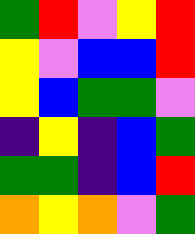[["green", "red", "violet", "yellow", "red"], ["yellow", "violet", "blue", "blue", "red"], ["yellow", "blue", "green", "green", "violet"], ["indigo", "yellow", "indigo", "blue", "green"], ["green", "green", "indigo", "blue", "red"], ["orange", "yellow", "orange", "violet", "green"]]